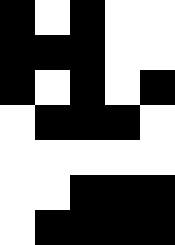[["black", "white", "black", "white", "white"], ["black", "black", "black", "white", "white"], ["black", "white", "black", "white", "black"], ["white", "black", "black", "black", "white"], ["white", "white", "white", "white", "white"], ["white", "white", "black", "black", "black"], ["white", "black", "black", "black", "black"]]